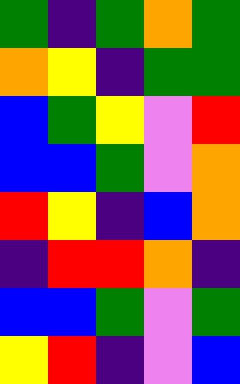[["green", "indigo", "green", "orange", "green"], ["orange", "yellow", "indigo", "green", "green"], ["blue", "green", "yellow", "violet", "red"], ["blue", "blue", "green", "violet", "orange"], ["red", "yellow", "indigo", "blue", "orange"], ["indigo", "red", "red", "orange", "indigo"], ["blue", "blue", "green", "violet", "green"], ["yellow", "red", "indigo", "violet", "blue"]]